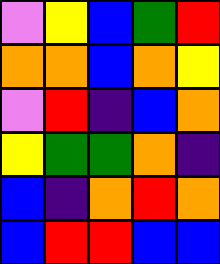[["violet", "yellow", "blue", "green", "red"], ["orange", "orange", "blue", "orange", "yellow"], ["violet", "red", "indigo", "blue", "orange"], ["yellow", "green", "green", "orange", "indigo"], ["blue", "indigo", "orange", "red", "orange"], ["blue", "red", "red", "blue", "blue"]]